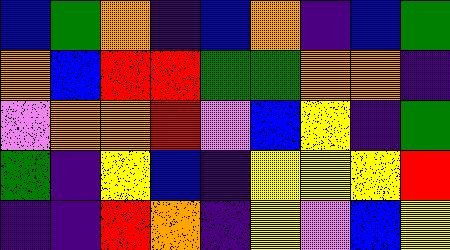[["blue", "green", "orange", "indigo", "blue", "orange", "indigo", "blue", "green"], ["orange", "blue", "red", "red", "green", "green", "orange", "orange", "indigo"], ["violet", "orange", "orange", "red", "violet", "blue", "yellow", "indigo", "green"], ["green", "indigo", "yellow", "blue", "indigo", "yellow", "yellow", "yellow", "red"], ["indigo", "indigo", "red", "orange", "indigo", "yellow", "violet", "blue", "yellow"]]